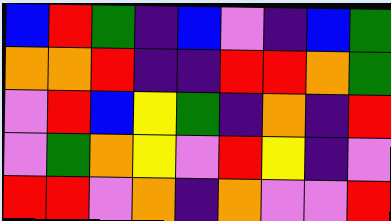[["blue", "red", "green", "indigo", "blue", "violet", "indigo", "blue", "green"], ["orange", "orange", "red", "indigo", "indigo", "red", "red", "orange", "green"], ["violet", "red", "blue", "yellow", "green", "indigo", "orange", "indigo", "red"], ["violet", "green", "orange", "yellow", "violet", "red", "yellow", "indigo", "violet"], ["red", "red", "violet", "orange", "indigo", "orange", "violet", "violet", "red"]]